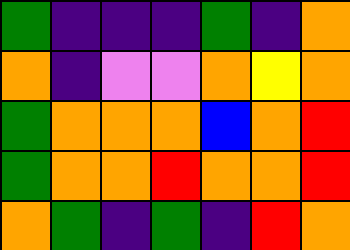[["green", "indigo", "indigo", "indigo", "green", "indigo", "orange"], ["orange", "indigo", "violet", "violet", "orange", "yellow", "orange"], ["green", "orange", "orange", "orange", "blue", "orange", "red"], ["green", "orange", "orange", "red", "orange", "orange", "red"], ["orange", "green", "indigo", "green", "indigo", "red", "orange"]]